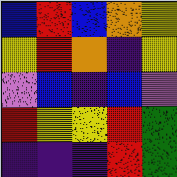[["blue", "red", "blue", "orange", "yellow"], ["yellow", "red", "orange", "indigo", "yellow"], ["violet", "blue", "indigo", "blue", "violet"], ["red", "yellow", "yellow", "red", "green"], ["indigo", "indigo", "indigo", "red", "green"]]